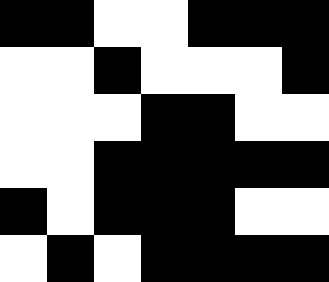[["black", "black", "white", "white", "black", "black", "black"], ["white", "white", "black", "white", "white", "white", "black"], ["white", "white", "white", "black", "black", "white", "white"], ["white", "white", "black", "black", "black", "black", "black"], ["black", "white", "black", "black", "black", "white", "white"], ["white", "black", "white", "black", "black", "black", "black"]]